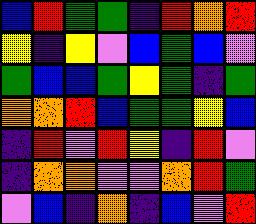[["blue", "red", "green", "green", "indigo", "red", "orange", "red"], ["yellow", "indigo", "yellow", "violet", "blue", "green", "blue", "violet"], ["green", "blue", "blue", "green", "yellow", "green", "indigo", "green"], ["orange", "orange", "red", "blue", "green", "green", "yellow", "blue"], ["indigo", "red", "violet", "red", "yellow", "indigo", "red", "violet"], ["indigo", "orange", "orange", "violet", "violet", "orange", "red", "green"], ["violet", "blue", "indigo", "orange", "indigo", "blue", "violet", "red"]]